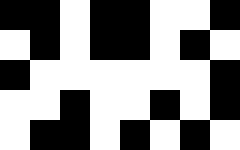[["black", "black", "white", "black", "black", "white", "white", "black"], ["white", "black", "white", "black", "black", "white", "black", "white"], ["black", "white", "white", "white", "white", "white", "white", "black"], ["white", "white", "black", "white", "white", "black", "white", "black"], ["white", "black", "black", "white", "black", "white", "black", "white"]]